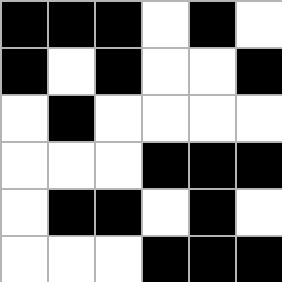[["black", "black", "black", "white", "black", "white"], ["black", "white", "black", "white", "white", "black"], ["white", "black", "white", "white", "white", "white"], ["white", "white", "white", "black", "black", "black"], ["white", "black", "black", "white", "black", "white"], ["white", "white", "white", "black", "black", "black"]]